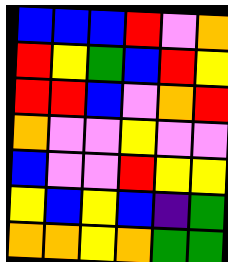[["blue", "blue", "blue", "red", "violet", "orange"], ["red", "yellow", "green", "blue", "red", "yellow"], ["red", "red", "blue", "violet", "orange", "red"], ["orange", "violet", "violet", "yellow", "violet", "violet"], ["blue", "violet", "violet", "red", "yellow", "yellow"], ["yellow", "blue", "yellow", "blue", "indigo", "green"], ["orange", "orange", "yellow", "orange", "green", "green"]]